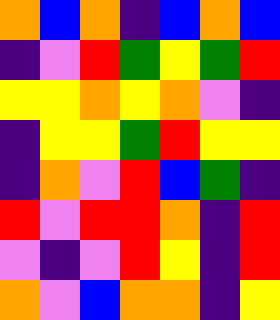[["orange", "blue", "orange", "indigo", "blue", "orange", "blue"], ["indigo", "violet", "red", "green", "yellow", "green", "red"], ["yellow", "yellow", "orange", "yellow", "orange", "violet", "indigo"], ["indigo", "yellow", "yellow", "green", "red", "yellow", "yellow"], ["indigo", "orange", "violet", "red", "blue", "green", "indigo"], ["red", "violet", "red", "red", "orange", "indigo", "red"], ["violet", "indigo", "violet", "red", "yellow", "indigo", "red"], ["orange", "violet", "blue", "orange", "orange", "indigo", "yellow"]]